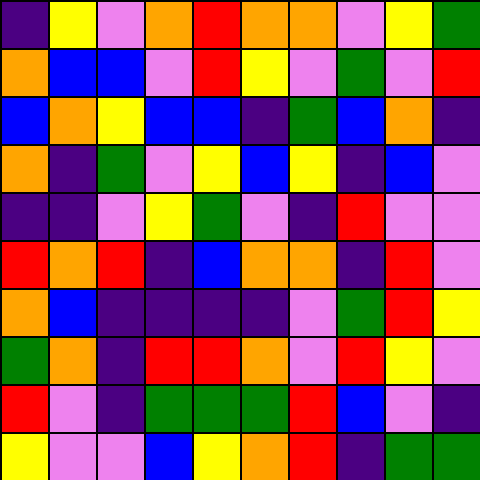[["indigo", "yellow", "violet", "orange", "red", "orange", "orange", "violet", "yellow", "green"], ["orange", "blue", "blue", "violet", "red", "yellow", "violet", "green", "violet", "red"], ["blue", "orange", "yellow", "blue", "blue", "indigo", "green", "blue", "orange", "indigo"], ["orange", "indigo", "green", "violet", "yellow", "blue", "yellow", "indigo", "blue", "violet"], ["indigo", "indigo", "violet", "yellow", "green", "violet", "indigo", "red", "violet", "violet"], ["red", "orange", "red", "indigo", "blue", "orange", "orange", "indigo", "red", "violet"], ["orange", "blue", "indigo", "indigo", "indigo", "indigo", "violet", "green", "red", "yellow"], ["green", "orange", "indigo", "red", "red", "orange", "violet", "red", "yellow", "violet"], ["red", "violet", "indigo", "green", "green", "green", "red", "blue", "violet", "indigo"], ["yellow", "violet", "violet", "blue", "yellow", "orange", "red", "indigo", "green", "green"]]